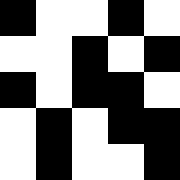[["black", "white", "white", "black", "white"], ["white", "white", "black", "white", "black"], ["black", "white", "black", "black", "white"], ["white", "black", "white", "black", "black"], ["white", "black", "white", "white", "black"]]